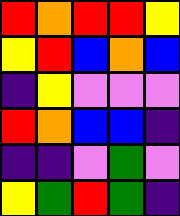[["red", "orange", "red", "red", "yellow"], ["yellow", "red", "blue", "orange", "blue"], ["indigo", "yellow", "violet", "violet", "violet"], ["red", "orange", "blue", "blue", "indigo"], ["indigo", "indigo", "violet", "green", "violet"], ["yellow", "green", "red", "green", "indigo"]]